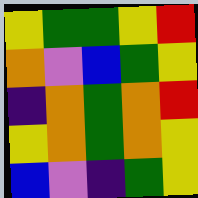[["yellow", "green", "green", "yellow", "red"], ["orange", "violet", "blue", "green", "yellow"], ["indigo", "orange", "green", "orange", "red"], ["yellow", "orange", "green", "orange", "yellow"], ["blue", "violet", "indigo", "green", "yellow"]]